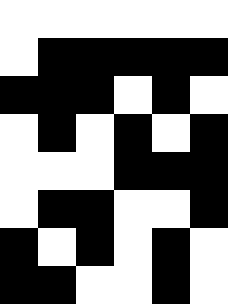[["white", "white", "white", "white", "white", "white"], ["white", "black", "black", "black", "black", "black"], ["black", "black", "black", "white", "black", "white"], ["white", "black", "white", "black", "white", "black"], ["white", "white", "white", "black", "black", "black"], ["white", "black", "black", "white", "white", "black"], ["black", "white", "black", "white", "black", "white"], ["black", "black", "white", "white", "black", "white"]]